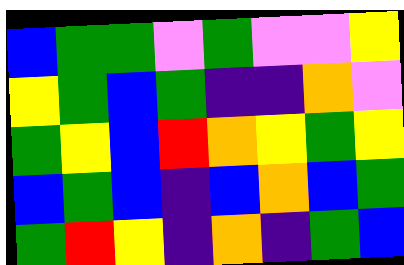[["blue", "green", "green", "violet", "green", "violet", "violet", "yellow"], ["yellow", "green", "blue", "green", "indigo", "indigo", "orange", "violet"], ["green", "yellow", "blue", "red", "orange", "yellow", "green", "yellow"], ["blue", "green", "blue", "indigo", "blue", "orange", "blue", "green"], ["green", "red", "yellow", "indigo", "orange", "indigo", "green", "blue"]]